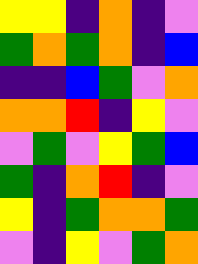[["yellow", "yellow", "indigo", "orange", "indigo", "violet"], ["green", "orange", "green", "orange", "indigo", "blue"], ["indigo", "indigo", "blue", "green", "violet", "orange"], ["orange", "orange", "red", "indigo", "yellow", "violet"], ["violet", "green", "violet", "yellow", "green", "blue"], ["green", "indigo", "orange", "red", "indigo", "violet"], ["yellow", "indigo", "green", "orange", "orange", "green"], ["violet", "indigo", "yellow", "violet", "green", "orange"]]